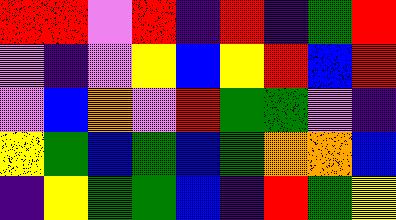[["red", "red", "violet", "red", "indigo", "red", "indigo", "green", "red"], ["violet", "indigo", "violet", "yellow", "blue", "yellow", "red", "blue", "red"], ["violet", "blue", "orange", "violet", "red", "green", "green", "violet", "indigo"], ["yellow", "green", "blue", "green", "blue", "green", "orange", "orange", "blue"], ["indigo", "yellow", "green", "green", "blue", "indigo", "red", "green", "yellow"]]